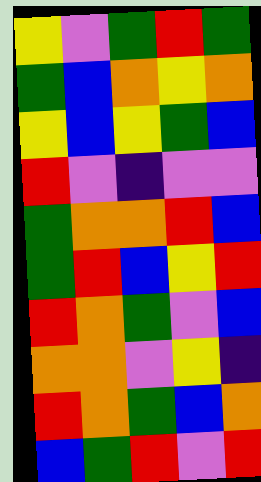[["yellow", "violet", "green", "red", "green"], ["green", "blue", "orange", "yellow", "orange"], ["yellow", "blue", "yellow", "green", "blue"], ["red", "violet", "indigo", "violet", "violet"], ["green", "orange", "orange", "red", "blue"], ["green", "red", "blue", "yellow", "red"], ["red", "orange", "green", "violet", "blue"], ["orange", "orange", "violet", "yellow", "indigo"], ["red", "orange", "green", "blue", "orange"], ["blue", "green", "red", "violet", "red"]]